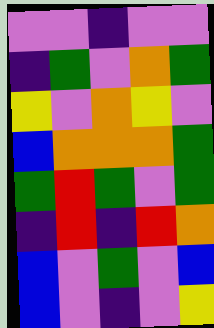[["violet", "violet", "indigo", "violet", "violet"], ["indigo", "green", "violet", "orange", "green"], ["yellow", "violet", "orange", "yellow", "violet"], ["blue", "orange", "orange", "orange", "green"], ["green", "red", "green", "violet", "green"], ["indigo", "red", "indigo", "red", "orange"], ["blue", "violet", "green", "violet", "blue"], ["blue", "violet", "indigo", "violet", "yellow"]]